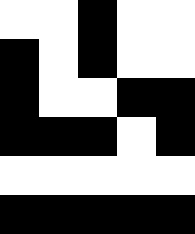[["white", "white", "black", "white", "white"], ["black", "white", "black", "white", "white"], ["black", "white", "white", "black", "black"], ["black", "black", "black", "white", "black"], ["white", "white", "white", "white", "white"], ["black", "black", "black", "black", "black"]]